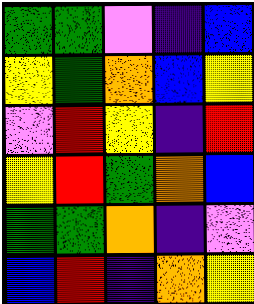[["green", "green", "violet", "indigo", "blue"], ["yellow", "green", "orange", "blue", "yellow"], ["violet", "red", "yellow", "indigo", "red"], ["yellow", "red", "green", "orange", "blue"], ["green", "green", "orange", "indigo", "violet"], ["blue", "red", "indigo", "orange", "yellow"]]